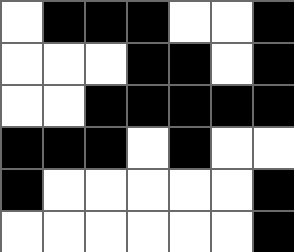[["white", "black", "black", "black", "white", "white", "black"], ["white", "white", "white", "black", "black", "white", "black"], ["white", "white", "black", "black", "black", "black", "black"], ["black", "black", "black", "white", "black", "white", "white"], ["black", "white", "white", "white", "white", "white", "black"], ["white", "white", "white", "white", "white", "white", "black"]]